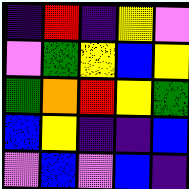[["indigo", "red", "indigo", "yellow", "violet"], ["violet", "green", "yellow", "blue", "yellow"], ["green", "orange", "red", "yellow", "green"], ["blue", "yellow", "indigo", "indigo", "blue"], ["violet", "blue", "violet", "blue", "indigo"]]